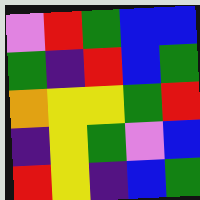[["violet", "red", "green", "blue", "blue"], ["green", "indigo", "red", "blue", "green"], ["orange", "yellow", "yellow", "green", "red"], ["indigo", "yellow", "green", "violet", "blue"], ["red", "yellow", "indigo", "blue", "green"]]